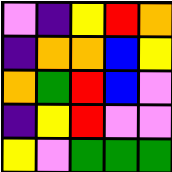[["violet", "indigo", "yellow", "red", "orange"], ["indigo", "orange", "orange", "blue", "yellow"], ["orange", "green", "red", "blue", "violet"], ["indigo", "yellow", "red", "violet", "violet"], ["yellow", "violet", "green", "green", "green"]]